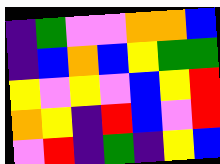[["indigo", "green", "violet", "violet", "orange", "orange", "blue"], ["indigo", "blue", "orange", "blue", "yellow", "green", "green"], ["yellow", "violet", "yellow", "violet", "blue", "yellow", "red"], ["orange", "yellow", "indigo", "red", "blue", "violet", "red"], ["violet", "red", "indigo", "green", "indigo", "yellow", "blue"]]